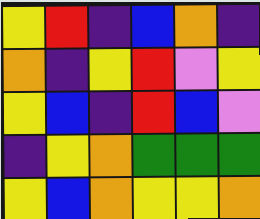[["yellow", "red", "indigo", "blue", "orange", "indigo"], ["orange", "indigo", "yellow", "red", "violet", "yellow"], ["yellow", "blue", "indigo", "red", "blue", "violet"], ["indigo", "yellow", "orange", "green", "green", "green"], ["yellow", "blue", "orange", "yellow", "yellow", "orange"]]